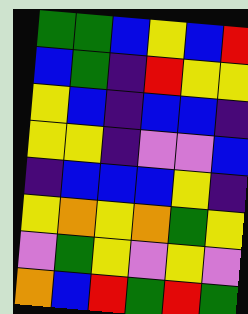[["green", "green", "blue", "yellow", "blue", "red"], ["blue", "green", "indigo", "red", "yellow", "yellow"], ["yellow", "blue", "indigo", "blue", "blue", "indigo"], ["yellow", "yellow", "indigo", "violet", "violet", "blue"], ["indigo", "blue", "blue", "blue", "yellow", "indigo"], ["yellow", "orange", "yellow", "orange", "green", "yellow"], ["violet", "green", "yellow", "violet", "yellow", "violet"], ["orange", "blue", "red", "green", "red", "green"]]